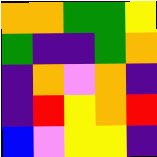[["orange", "orange", "green", "green", "yellow"], ["green", "indigo", "indigo", "green", "orange"], ["indigo", "orange", "violet", "orange", "indigo"], ["indigo", "red", "yellow", "orange", "red"], ["blue", "violet", "yellow", "yellow", "indigo"]]